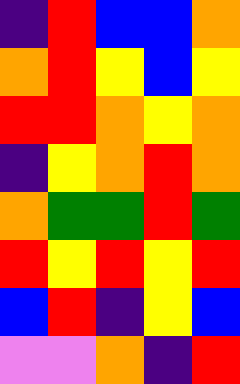[["indigo", "red", "blue", "blue", "orange"], ["orange", "red", "yellow", "blue", "yellow"], ["red", "red", "orange", "yellow", "orange"], ["indigo", "yellow", "orange", "red", "orange"], ["orange", "green", "green", "red", "green"], ["red", "yellow", "red", "yellow", "red"], ["blue", "red", "indigo", "yellow", "blue"], ["violet", "violet", "orange", "indigo", "red"]]